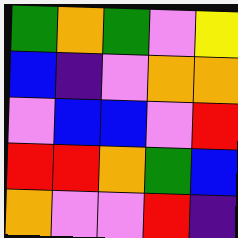[["green", "orange", "green", "violet", "yellow"], ["blue", "indigo", "violet", "orange", "orange"], ["violet", "blue", "blue", "violet", "red"], ["red", "red", "orange", "green", "blue"], ["orange", "violet", "violet", "red", "indigo"]]